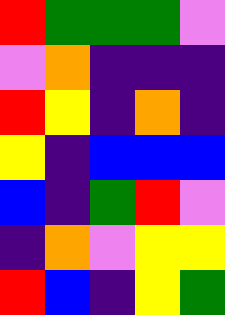[["red", "green", "green", "green", "violet"], ["violet", "orange", "indigo", "indigo", "indigo"], ["red", "yellow", "indigo", "orange", "indigo"], ["yellow", "indigo", "blue", "blue", "blue"], ["blue", "indigo", "green", "red", "violet"], ["indigo", "orange", "violet", "yellow", "yellow"], ["red", "blue", "indigo", "yellow", "green"]]